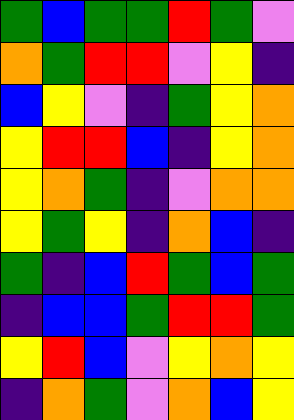[["green", "blue", "green", "green", "red", "green", "violet"], ["orange", "green", "red", "red", "violet", "yellow", "indigo"], ["blue", "yellow", "violet", "indigo", "green", "yellow", "orange"], ["yellow", "red", "red", "blue", "indigo", "yellow", "orange"], ["yellow", "orange", "green", "indigo", "violet", "orange", "orange"], ["yellow", "green", "yellow", "indigo", "orange", "blue", "indigo"], ["green", "indigo", "blue", "red", "green", "blue", "green"], ["indigo", "blue", "blue", "green", "red", "red", "green"], ["yellow", "red", "blue", "violet", "yellow", "orange", "yellow"], ["indigo", "orange", "green", "violet", "orange", "blue", "yellow"]]